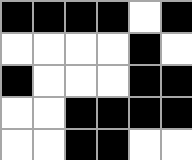[["black", "black", "black", "black", "white", "black"], ["white", "white", "white", "white", "black", "white"], ["black", "white", "white", "white", "black", "black"], ["white", "white", "black", "black", "black", "black"], ["white", "white", "black", "black", "white", "white"]]